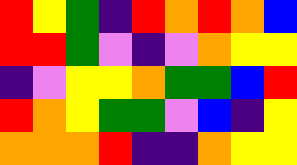[["red", "yellow", "green", "indigo", "red", "orange", "red", "orange", "blue"], ["red", "red", "green", "violet", "indigo", "violet", "orange", "yellow", "yellow"], ["indigo", "violet", "yellow", "yellow", "orange", "green", "green", "blue", "red"], ["red", "orange", "yellow", "green", "green", "violet", "blue", "indigo", "yellow"], ["orange", "orange", "orange", "red", "indigo", "indigo", "orange", "yellow", "yellow"]]